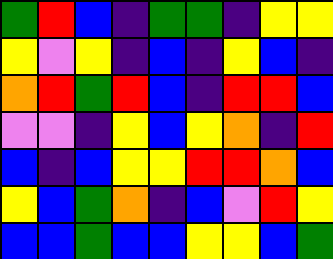[["green", "red", "blue", "indigo", "green", "green", "indigo", "yellow", "yellow"], ["yellow", "violet", "yellow", "indigo", "blue", "indigo", "yellow", "blue", "indigo"], ["orange", "red", "green", "red", "blue", "indigo", "red", "red", "blue"], ["violet", "violet", "indigo", "yellow", "blue", "yellow", "orange", "indigo", "red"], ["blue", "indigo", "blue", "yellow", "yellow", "red", "red", "orange", "blue"], ["yellow", "blue", "green", "orange", "indigo", "blue", "violet", "red", "yellow"], ["blue", "blue", "green", "blue", "blue", "yellow", "yellow", "blue", "green"]]